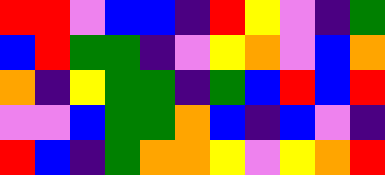[["red", "red", "violet", "blue", "blue", "indigo", "red", "yellow", "violet", "indigo", "green"], ["blue", "red", "green", "green", "indigo", "violet", "yellow", "orange", "violet", "blue", "orange"], ["orange", "indigo", "yellow", "green", "green", "indigo", "green", "blue", "red", "blue", "red"], ["violet", "violet", "blue", "green", "green", "orange", "blue", "indigo", "blue", "violet", "indigo"], ["red", "blue", "indigo", "green", "orange", "orange", "yellow", "violet", "yellow", "orange", "red"]]